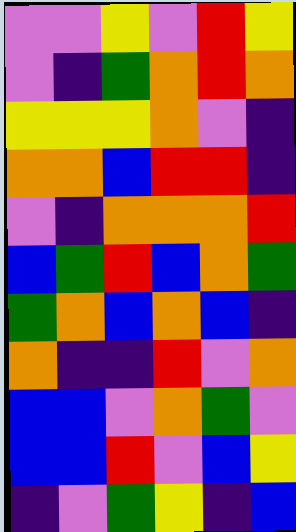[["violet", "violet", "yellow", "violet", "red", "yellow"], ["violet", "indigo", "green", "orange", "red", "orange"], ["yellow", "yellow", "yellow", "orange", "violet", "indigo"], ["orange", "orange", "blue", "red", "red", "indigo"], ["violet", "indigo", "orange", "orange", "orange", "red"], ["blue", "green", "red", "blue", "orange", "green"], ["green", "orange", "blue", "orange", "blue", "indigo"], ["orange", "indigo", "indigo", "red", "violet", "orange"], ["blue", "blue", "violet", "orange", "green", "violet"], ["blue", "blue", "red", "violet", "blue", "yellow"], ["indigo", "violet", "green", "yellow", "indigo", "blue"]]